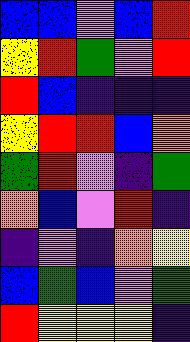[["blue", "blue", "violet", "blue", "red"], ["yellow", "red", "green", "violet", "red"], ["red", "blue", "indigo", "indigo", "indigo"], ["yellow", "red", "red", "blue", "orange"], ["green", "red", "violet", "indigo", "green"], ["orange", "blue", "violet", "red", "indigo"], ["indigo", "violet", "indigo", "orange", "yellow"], ["blue", "green", "blue", "violet", "green"], ["red", "yellow", "yellow", "yellow", "indigo"]]